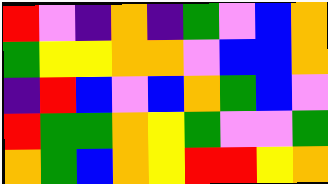[["red", "violet", "indigo", "orange", "indigo", "green", "violet", "blue", "orange"], ["green", "yellow", "yellow", "orange", "orange", "violet", "blue", "blue", "orange"], ["indigo", "red", "blue", "violet", "blue", "orange", "green", "blue", "violet"], ["red", "green", "green", "orange", "yellow", "green", "violet", "violet", "green"], ["orange", "green", "blue", "orange", "yellow", "red", "red", "yellow", "orange"]]